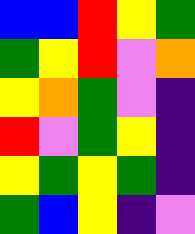[["blue", "blue", "red", "yellow", "green"], ["green", "yellow", "red", "violet", "orange"], ["yellow", "orange", "green", "violet", "indigo"], ["red", "violet", "green", "yellow", "indigo"], ["yellow", "green", "yellow", "green", "indigo"], ["green", "blue", "yellow", "indigo", "violet"]]